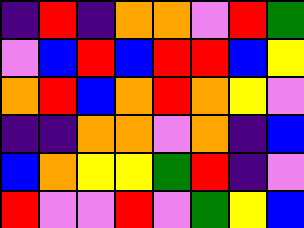[["indigo", "red", "indigo", "orange", "orange", "violet", "red", "green"], ["violet", "blue", "red", "blue", "red", "red", "blue", "yellow"], ["orange", "red", "blue", "orange", "red", "orange", "yellow", "violet"], ["indigo", "indigo", "orange", "orange", "violet", "orange", "indigo", "blue"], ["blue", "orange", "yellow", "yellow", "green", "red", "indigo", "violet"], ["red", "violet", "violet", "red", "violet", "green", "yellow", "blue"]]